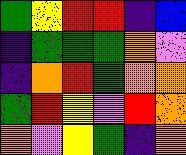[["green", "yellow", "red", "red", "indigo", "blue"], ["indigo", "green", "green", "green", "orange", "violet"], ["indigo", "orange", "red", "green", "orange", "orange"], ["green", "red", "yellow", "violet", "red", "orange"], ["orange", "violet", "yellow", "green", "indigo", "orange"]]